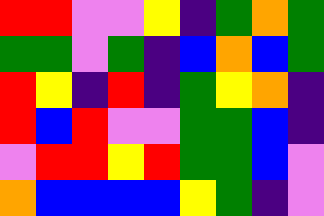[["red", "red", "violet", "violet", "yellow", "indigo", "green", "orange", "green"], ["green", "green", "violet", "green", "indigo", "blue", "orange", "blue", "green"], ["red", "yellow", "indigo", "red", "indigo", "green", "yellow", "orange", "indigo"], ["red", "blue", "red", "violet", "violet", "green", "green", "blue", "indigo"], ["violet", "red", "red", "yellow", "red", "green", "green", "blue", "violet"], ["orange", "blue", "blue", "blue", "blue", "yellow", "green", "indigo", "violet"]]